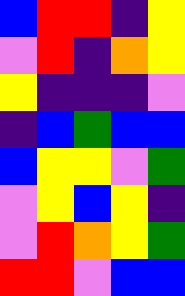[["blue", "red", "red", "indigo", "yellow"], ["violet", "red", "indigo", "orange", "yellow"], ["yellow", "indigo", "indigo", "indigo", "violet"], ["indigo", "blue", "green", "blue", "blue"], ["blue", "yellow", "yellow", "violet", "green"], ["violet", "yellow", "blue", "yellow", "indigo"], ["violet", "red", "orange", "yellow", "green"], ["red", "red", "violet", "blue", "blue"]]